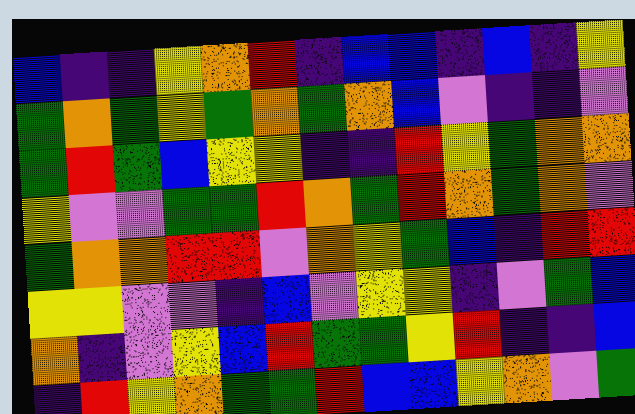[["blue", "indigo", "indigo", "yellow", "orange", "red", "indigo", "blue", "blue", "indigo", "blue", "indigo", "yellow"], ["green", "orange", "green", "yellow", "green", "orange", "green", "orange", "blue", "violet", "indigo", "indigo", "violet"], ["green", "red", "green", "blue", "yellow", "yellow", "indigo", "indigo", "red", "yellow", "green", "orange", "orange"], ["yellow", "violet", "violet", "green", "green", "red", "orange", "green", "red", "orange", "green", "orange", "violet"], ["green", "orange", "orange", "red", "red", "violet", "orange", "yellow", "green", "blue", "indigo", "red", "red"], ["yellow", "yellow", "violet", "violet", "indigo", "blue", "violet", "yellow", "yellow", "indigo", "violet", "green", "blue"], ["orange", "indigo", "violet", "yellow", "blue", "red", "green", "green", "yellow", "red", "indigo", "indigo", "blue"], ["indigo", "red", "yellow", "orange", "green", "green", "red", "blue", "blue", "yellow", "orange", "violet", "green"]]